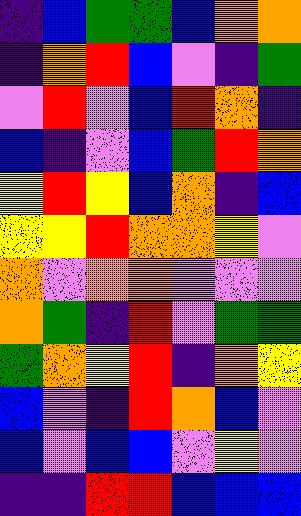[["indigo", "blue", "green", "green", "blue", "orange", "orange"], ["indigo", "orange", "red", "blue", "violet", "indigo", "green"], ["violet", "red", "violet", "blue", "red", "orange", "indigo"], ["blue", "indigo", "violet", "blue", "green", "red", "orange"], ["yellow", "red", "yellow", "blue", "orange", "indigo", "blue"], ["yellow", "yellow", "red", "orange", "orange", "yellow", "violet"], ["orange", "violet", "orange", "orange", "violet", "violet", "violet"], ["orange", "green", "indigo", "red", "violet", "green", "green"], ["green", "orange", "yellow", "red", "indigo", "orange", "yellow"], ["blue", "violet", "indigo", "red", "orange", "blue", "violet"], ["blue", "violet", "blue", "blue", "violet", "yellow", "violet"], ["indigo", "indigo", "red", "red", "blue", "blue", "blue"]]